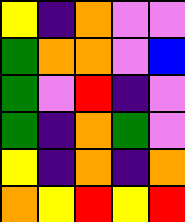[["yellow", "indigo", "orange", "violet", "violet"], ["green", "orange", "orange", "violet", "blue"], ["green", "violet", "red", "indigo", "violet"], ["green", "indigo", "orange", "green", "violet"], ["yellow", "indigo", "orange", "indigo", "orange"], ["orange", "yellow", "red", "yellow", "red"]]